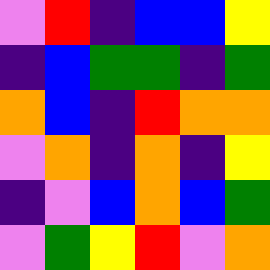[["violet", "red", "indigo", "blue", "blue", "yellow"], ["indigo", "blue", "green", "green", "indigo", "green"], ["orange", "blue", "indigo", "red", "orange", "orange"], ["violet", "orange", "indigo", "orange", "indigo", "yellow"], ["indigo", "violet", "blue", "orange", "blue", "green"], ["violet", "green", "yellow", "red", "violet", "orange"]]